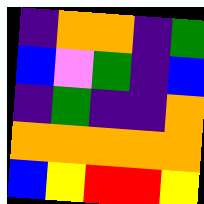[["indigo", "orange", "orange", "indigo", "green"], ["blue", "violet", "green", "indigo", "blue"], ["indigo", "green", "indigo", "indigo", "orange"], ["orange", "orange", "orange", "orange", "orange"], ["blue", "yellow", "red", "red", "yellow"]]